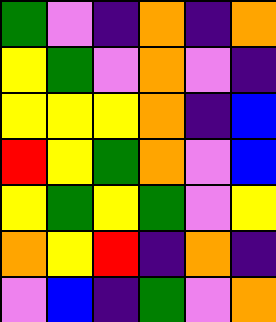[["green", "violet", "indigo", "orange", "indigo", "orange"], ["yellow", "green", "violet", "orange", "violet", "indigo"], ["yellow", "yellow", "yellow", "orange", "indigo", "blue"], ["red", "yellow", "green", "orange", "violet", "blue"], ["yellow", "green", "yellow", "green", "violet", "yellow"], ["orange", "yellow", "red", "indigo", "orange", "indigo"], ["violet", "blue", "indigo", "green", "violet", "orange"]]